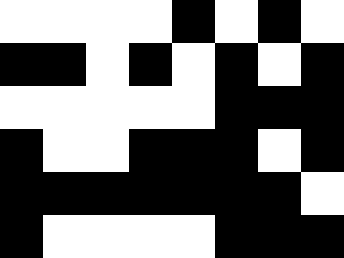[["white", "white", "white", "white", "black", "white", "black", "white"], ["black", "black", "white", "black", "white", "black", "white", "black"], ["white", "white", "white", "white", "white", "black", "black", "black"], ["black", "white", "white", "black", "black", "black", "white", "black"], ["black", "black", "black", "black", "black", "black", "black", "white"], ["black", "white", "white", "white", "white", "black", "black", "black"]]